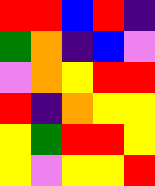[["red", "red", "blue", "red", "indigo"], ["green", "orange", "indigo", "blue", "violet"], ["violet", "orange", "yellow", "red", "red"], ["red", "indigo", "orange", "yellow", "yellow"], ["yellow", "green", "red", "red", "yellow"], ["yellow", "violet", "yellow", "yellow", "red"]]